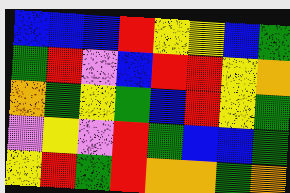[["blue", "blue", "blue", "red", "yellow", "yellow", "blue", "green"], ["green", "red", "violet", "blue", "red", "red", "yellow", "orange"], ["orange", "green", "yellow", "green", "blue", "red", "yellow", "green"], ["violet", "yellow", "violet", "red", "green", "blue", "blue", "green"], ["yellow", "red", "green", "red", "orange", "orange", "green", "orange"]]